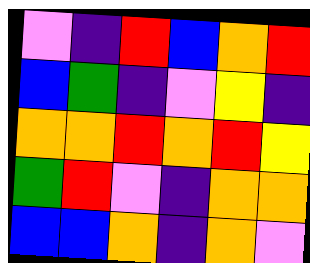[["violet", "indigo", "red", "blue", "orange", "red"], ["blue", "green", "indigo", "violet", "yellow", "indigo"], ["orange", "orange", "red", "orange", "red", "yellow"], ["green", "red", "violet", "indigo", "orange", "orange"], ["blue", "blue", "orange", "indigo", "orange", "violet"]]